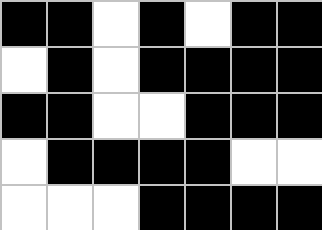[["black", "black", "white", "black", "white", "black", "black"], ["white", "black", "white", "black", "black", "black", "black"], ["black", "black", "white", "white", "black", "black", "black"], ["white", "black", "black", "black", "black", "white", "white"], ["white", "white", "white", "black", "black", "black", "black"]]